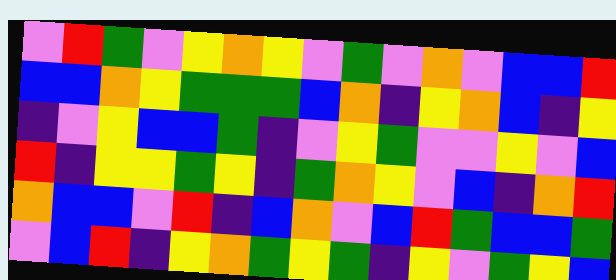[["violet", "red", "green", "violet", "yellow", "orange", "yellow", "violet", "green", "violet", "orange", "violet", "blue", "blue", "red"], ["blue", "blue", "orange", "yellow", "green", "green", "green", "blue", "orange", "indigo", "yellow", "orange", "blue", "indigo", "yellow"], ["indigo", "violet", "yellow", "blue", "blue", "green", "indigo", "violet", "yellow", "green", "violet", "violet", "yellow", "violet", "blue"], ["red", "indigo", "yellow", "yellow", "green", "yellow", "indigo", "green", "orange", "yellow", "violet", "blue", "indigo", "orange", "red"], ["orange", "blue", "blue", "violet", "red", "indigo", "blue", "orange", "violet", "blue", "red", "green", "blue", "blue", "green"], ["violet", "blue", "red", "indigo", "yellow", "orange", "green", "yellow", "green", "indigo", "yellow", "violet", "green", "yellow", "blue"]]